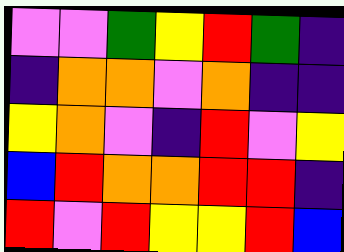[["violet", "violet", "green", "yellow", "red", "green", "indigo"], ["indigo", "orange", "orange", "violet", "orange", "indigo", "indigo"], ["yellow", "orange", "violet", "indigo", "red", "violet", "yellow"], ["blue", "red", "orange", "orange", "red", "red", "indigo"], ["red", "violet", "red", "yellow", "yellow", "red", "blue"]]